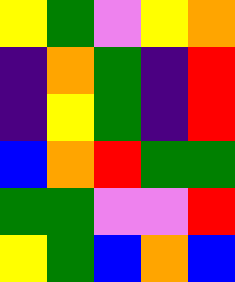[["yellow", "green", "violet", "yellow", "orange"], ["indigo", "orange", "green", "indigo", "red"], ["indigo", "yellow", "green", "indigo", "red"], ["blue", "orange", "red", "green", "green"], ["green", "green", "violet", "violet", "red"], ["yellow", "green", "blue", "orange", "blue"]]